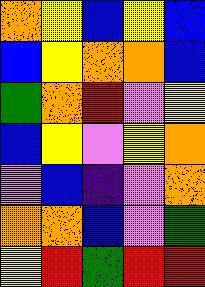[["orange", "yellow", "blue", "yellow", "blue"], ["blue", "yellow", "orange", "orange", "blue"], ["green", "orange", "red", "violet", "yellow"], ["blue", "yellow", "violet", "yellow", "orange"], ["violet", "blue", "indigo", "violet", "orange"], ["orange", "orange", "blue", "violet", "green"], ["yellow", "red", "green", "red", "red"]]